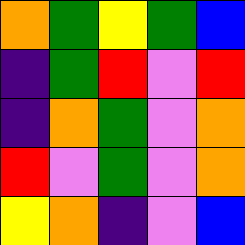[["orange", "green", "yellow", "green", "blue"], ["indigo", "green", "red", "violet", "red"], ["indigo", "orange", "green", "violet", "orange"], ["red", "violet", "green", "violet", "orange"], ["yellow", "orange", "indigo", "violet", "blue"]]